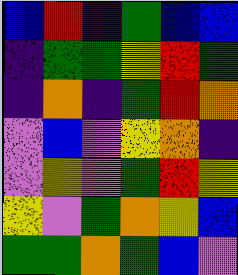[["blue", "red", "indigo", "green", "blue", "blue"], ["indigo", "green", "green", "yellow", "red", "green"], ["indigo", "orange", "indigo", "green", "red", "orange"], ["violet", "blue", "violet", "yellow", "orange", "indigo"], ["violet", "yellow", "violet", "green", "red", "yellow"], ["yellow", "violet", "green", "orange", "yellow", "blue"], ["green", "green", "orange", "green", "blue", "violet"]]